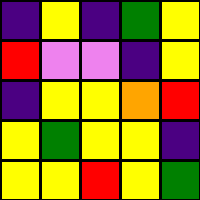[["indigo", "yellow", "indigo", "green", "yellow"], ["red", "violet", "violet", "indigo", "yellow"], ["indigo", "yellow", "yellow", "orange", "red"], ["yellow", "green", "yellow", "yellow", "indigo"], ["yellow", "yellow", "red", "yellow", "green"]]